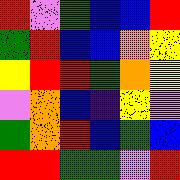[["red", "violet", "green", "blue", "blue", "red"], ["green", "red", "blue", "blue", "orange", "yellow"], ["yellow", "red", "red", "green", "orange", "yellow"], ["violet", "orange", "blue", "indigo", "yellow", "violet"], ["green", "orange", "red", "blue", "green", "blue"], ["red", "red", "green", "green", "violet", "red"]]